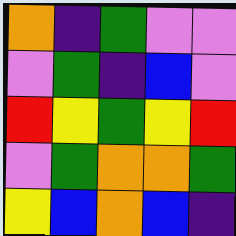[["orange", "indigo", "green", "violet", "violet"], ["violet", "green", "indigo", "blue", "violet"], ["red", "yellow", "green", "yellow", "red"], ["violet", "green", "orange", "orange", "green"], ["yellow", "blue", "orange", "blue", "indigo"]]